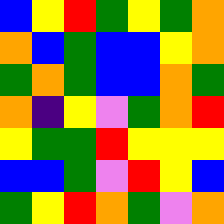[["blue", "yellow", "red", "green", "yellow", "green", "orange"], ["orange", "blue", "green", "blue", "blue", "yellow", "orange"], ["green", "orange", "green", "blue", "blue", "orange", "green"], ["orange", "indigo", "yellow", "violet", "green", "orange", "red"], ["yellow", "green", "green", "red", "yellow", "yellow", "yellow"], ["blue", "blue", "green", "violet", "red", "yellow", "blue"], ["green", "yellow", "red", "orange", "green", "violet", "orange"]]